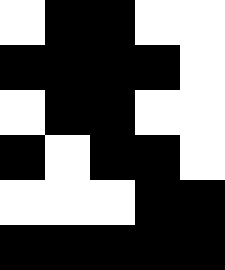[["white", "black", "black", "white", "white"], ["black", "black", "black", "black", "white"], ["white", "black", "black", "white", "white"], ["black", "white", "black", "black", "white"], ["white", "white", "white", "black", "black"], ["black", "black", "black", "black", "black"]]